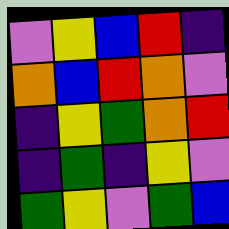[["violet", "yellow", "blue", "red", "indigo"], ["orange", "blue", "red", "orange", "violet"], ["indigo", "yellow", "green", "orange", "red"], ["indigo", "green", "indigo", "yellow", "violet"], ["green", "yellow", "violet", "green", "blue"]]